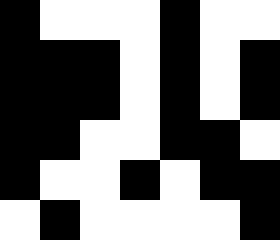[["black", "white", "white", "white", "black", "white", "white"], ["black", "black", "black", "white", "black", "white", "black"], ["black", "black", "black", "white", "black", "white", "black"], ["black", "black", "white", "white", "black", "black", "white"], ["black", "white", "white", "black", "white", "black", "black"], ["white", "black", "white", "white", "white", "white", "black"]]